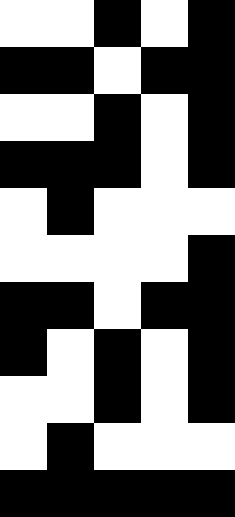[["white", "white", "black", "white", "black"], ["black", "black", "white", "black", "black"], ["white", "white", "black", "white", "black"], ["black", "black", "black", "white", "black"], ["white", "black", "white", "white", "white"], ["white", "white", "white", "white", "black"], ["black", "black", "white", "black", "black"], ["black", "white", "black", "white", "black"], ["white", "white", "black", "white", "black"], ["white", "black", "white", "white", "white"], ["black", "black", "black", "black", "black"]]